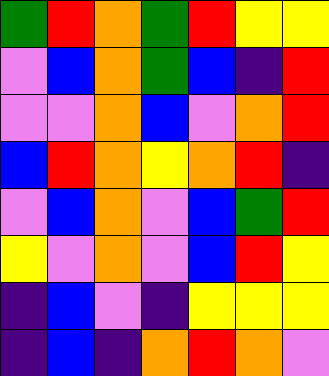[["green", "red", "orange", "green", "red", "yellow", "yellow"], ["violet", "blue", "orange", "green", "blue", "indigo", "red"], ["violet", "violet", "orange", "blue", "violet", "orange", "red"], ["blue", "red", "orange", "yellow", "orange", "red", "indigo"], ["violet", "blue", "orange", "violet", "blue", "green", "red"], ["yellow", "violet", "orange", "violet", "blue", "red", "yellow"], ["indigo", "blue", "violet", "indigo", "yellow", "yellow", "yellow"], ["indigo", "blue", "indigo", "orange", "red", "orange", "violet"]]